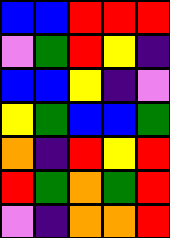[["blue", "blue", "red", "red", "red"], ["violet", "green", "red", "yellow", "indigo"], ["blue", "blue", "yellow", "indigo", "violet"], ["yellow", "green", "blue", "blue", "green"], ["orange", "indigo", "red", "yellow", "red"], ["red", "green", "orange", "green", "red"], ["violet", "indigo", "orange", "orange", "red"]]